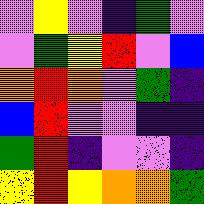[["violet", "yellow", "violet", "indigo", "green", "violet"], ["violet", "green", "yellow", "red", "violet", "blue"], ["orange", "red", "orange", "violet", "green", "indigo"], ["blue", "red", "violet", "violet", "indigo", "indigo"], ["green", "red", "indigo", "violet", "violet", "indigo"], ["yellow", "red", "yellow", "orange", "orange", "green"]]